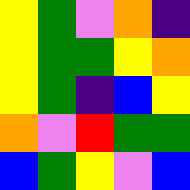[["yellow", "green", "violet", "orange", "indigo"], ["yellow", "green", "green", "yellow", "orange"], ["yellow", "green", "indigo", "blue", "yellow"], ["orange", "violet", "red", "green", "green"], ["blue", "green", "yellow", "violet", "blue"]]